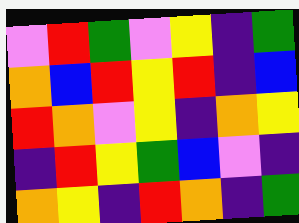[["violet", "red", "green", "violet", "yellow", "indigo", "green"], ["orange", "blue", "red", "yellow", "red", "indigo", "blue"], ["red", "orange", "violet", "yellow", "indigo", "orange", "yellow"], ["indigo", "red", "yellow", "green", "blue", "violet", "indigo"], ["orange", "yellow", "indigo", "red", "orange", "indigo", "green"]]